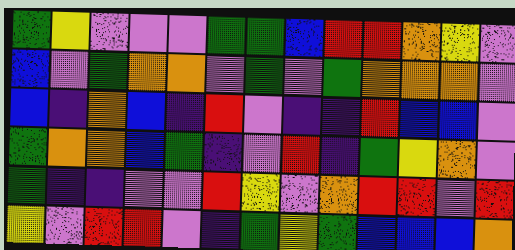[["green", "yellow", "violet", "violet", "violet", "green", "green", "blue", "red", "red", "orange", "yellow", "violet"], ["blue", "violet", "green", "orange", "orange", "violet", "green", "violet", "green", "orange", "orange", "orange", "violet"], ["blue", "indigo", "orange", "blue", "indigo", "red", "violet", "indigo", "indigo", "red", "blue", "blue", "violet"], ["green", "orange", "orange", "blue", "green", "indigo", "violet", "red", "indigo", "green", "yellow", "orange", "violet"], ["green", "indigo", "indigo", "violet", "violet", "red", "yellow", "violet", "orange", "red", "red", "violet", "red"], ["yellow", "violet", "red", "red", "violet", "indigo", "green", "yellow", "green", "blue", "blue", "blue", "orange"]]